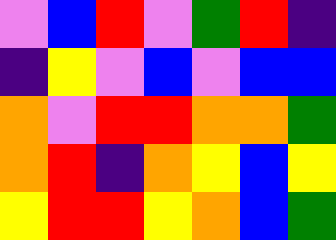[["violet", "blue", "red", "violet", "green", "red", "indigo"], ["indigo", "yellow", "violet", "blue", "violet", "blue", "blue"], ["orange", "violet", "red", "red", "orange", "orange", "green"], ["orange", "red", "indigo", "orange", "yellow", "blue", "yellow"], ["yellow", "red", "red", "yellow", "orange", "blue", "green"]]